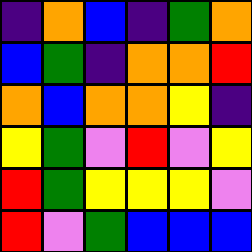[["indigo", "orange", "blue", "indigo", "green", "orange"], ["blue", "green", "indigo", "orange", "orange", "red"], ["orange", "blue", "orange", "orange", "yellow", "indigo"], ["yellow", "green", "violet", "red", "violet", "yellow"], ["red", "green", "yellow", "yellow", "yellow", "violet"], ["red", "violet", "green", "blue", "blue", "blue"]]